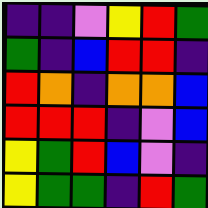[["indigo", "indigo", "violet", "yellow", "red", "green"], ["green", "indigo", "blue", "red", "red", "indigo"], ["red", "orange", "indigo", "orange", "orange", "blue"], ["red", "red", "red", "indigo", "violet", "blue"], ["yellow", "green", "red", "blue", "violet", "indigo"], ["yellow", "green", "green", "indigo", "red", "green"]]